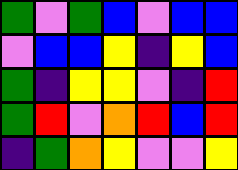[["green", "violet", "green", "blue", "violet", "blue", "blue"], ["violet", "blue", "blue", "yellow", "indigo", "yellow", "blue"], ["green", "indigo", "yellow", "yellow", "violet", "indigo", "red"], ["green", "red", "violet", "orange", "red", "blue", "red"], ["indigo", "green", "orange", "yellow", "violet", "violet", "yellow"]]